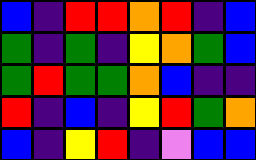[["blue", "indigo", "red", "red", "orange", "red", "indigo", "blue"], ["green", "indigo", "green", "indigo", "yellow", "orange", "green", "blue"], ["green", "red", "green", "green", "orange", "blue", "indigo", "indigo"], ["red", "indigo", "blue", "indigo", "yellow", "red", "green", "orange"], ["blue", "indigo", "yellow", "red", "indigo", "violet", "blue", "blue"]]